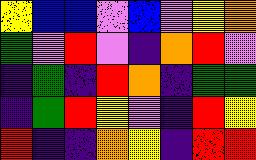[["yellow", "blue", "blue", "violet", "blue", "violet", "yellow", "orange"], ["green", "violet", "red", "violet", "indigo", "orange", "red", "violet"], ["indigo", "green", "indigo", "red", "orange", "indigo", "green", "green"], ["indigo", "green", "red", "yellow", "violet", "indigo", "red", "yellow"], ["red", "indigo", "indigo", "orange", "yellow", "indigo", "red", "red"]]